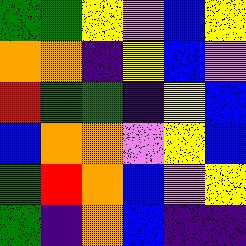[["green", "green", "yellow", "violet", "blue", "yellow"], ["orange", "orange", "indigo", "yellow", "blue", "violet"], ["red", "green", "green", "indigo", "yellow", "blue"], ["blue", "orange", "orange", "violet", "yellow", "blue"], ["green", "red", "orange", "blue", "violet", "yellow"], ["green", "indigo", "orange", "blue", "indigo", "indigo"]]